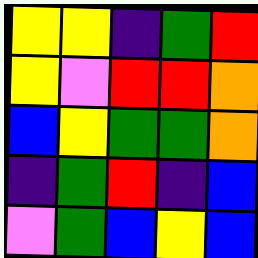[["yellow", "yellow", "indigo", "green", "red"], ["yellow", "violet", "red", "red", "orange"], ["blue", "yellow", "green", "green", "orange"], ["indigo", "green", "red", "indigo", "blue"], ["violet", "green", "blue", "yellow", "blue"]]